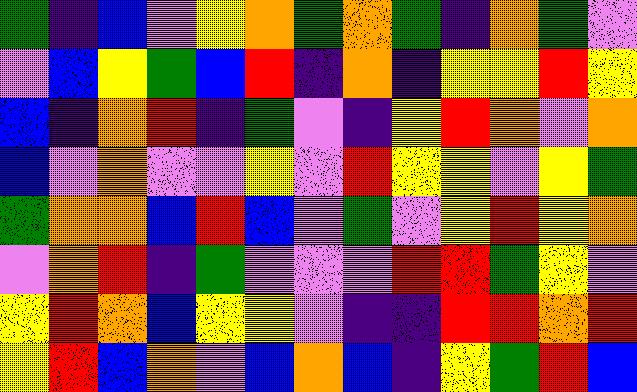[["green", "indigo", "blue", "violet", "yellow", "orange", "green", "orange", "green", "indigo", "orange", "green", "violet"], ["violet", "blue", "yellow", "green", "blue", "red", "indigo", "orange", "indigo", "yellow", "yellow", "red", "yellow"], ["blue", "indigo", "orange", "red", "indigo", "green", "violet", "indigo", "yellow", "red", "orange", "violet", "orange"], ["blue", "violet", "orange", "violet", "violet", "yellow", "violet", "red", "yellow", "yellow", "violet", "yellow", "green"], ["green", "orange", "orange", "blue", "red", "blue", "violet", "green", "violet", "yellow", "red", "yellow", "orange"], ["violet", "orange", "red", "indigo", "green", "violet", "violet", "violet", "red", "red", "green", "yellow", "violet"], ["yellow", "red", "orange", "blue", "yellow", "yellow", "violet", "indigo", "indigo", "red", "red", "orange", "red"], ["yellow", "red", "blue", "orange", "violet", "blue", "orange", "blue", "indigo", "yellow", "green", "red", "blue"]]